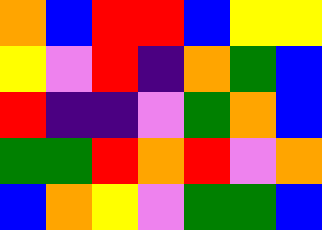[["orange", "blue", "red", "red", "blue", "yellow", "yellow"], ["yellow", "violet", "red", "indigo", "orange", "green", "blue"], ["red", "indigo", "indigo", "violet", "green", "orange", "blue"], ["green", "green", "red", "orange", "red", "violet", "orange"], ["blue", "orange", "yellow", "violet", "green", "green", "blue"]]